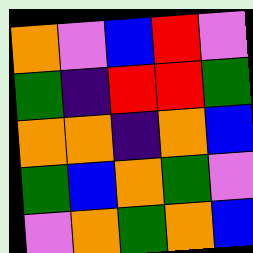[["orange", "violet", "blue", "red", "violet"], ["green", "indigo", "red", "red", "green"], ["orange", "orange", "indigo", "orange", "blue"], ["green", "blue", "orange", "green", "violet"], ["violet", "orange", "green", "orange", "blue"]]